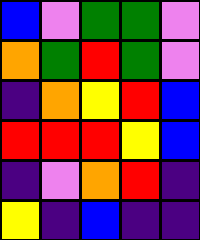[["blue", "violet", "green", "green", "violet"], ["orange", "green", "red", "green", "violet"], ["indigo", "orange", "yellow", "red", "blue"], ["red", "red", "red", "yellow", "blue"], ["indigo", "violet", "orange", "red", "indigo"], ["yellow", "indigo", "blue", "indigo", "indigo"]]